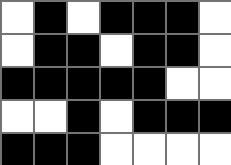[["white", "black", "white", "black", "black", "black", "white"], ["white", "black", "black", "white", "black", "black", "white"], ["black", "black", "black", "black", "black", "white", "white"], ["white", "white", "black", "white", "black", "black", "black"], ["black", "black", "black", "white", "white", "white", "white"]]